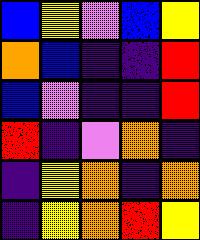[["blue", "yellow", "violet", "blue", "yellow"], ["orange", "blue", "indigo", "indigo", "red"], ["blue", "violet", "indigo", "indigo", "red"], ["red", "indigo", "violet", "orange", "indigo"], ["indigo", "yellow", "orange", "indigo", "orange"], ["indigo", "yellow", "orange", "red", "yellow"]]